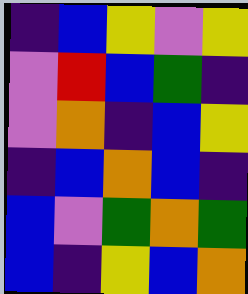[["indigo", "blue", "yellow", "violet", "yellow"], ["violet", "red", "blue", "green", "indigo"], ["violet", "orange", "indigo", "blue", "yellow"], ["indigo", "blue", "orange", "blue", "indigo"], ["blue", "violet", "green", "orange", "green"], ["blue", "indigo", "yellow", "blue", "orange"]]